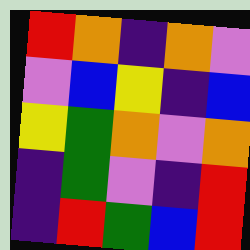[["red", "orange", "indigo", "orange", "violet"], ["violet", "blue", "yellow", "indigo", "blue"], ["yellow", "green", "orange", "violet", "orange"], ["indigo", "green", "violet", "indigo", "red"], ["indigo", "red", "green", "blue", "red"]]